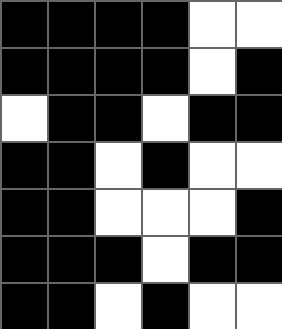[["black", "black", "black", "black", "white", "white"], ["black", "black", "black", "black", "white", "black"], ["white", "black", "black", "white", "black", "black"], ["black", "black", "white", "black", "white", "white"], ["black", "black", "white", "white", "white", "black"], ["black", "black", "black", "white", "black", "black"], ["black", "black", "white", "black", "white", "white"]]